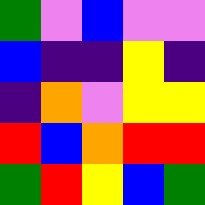[["green", "violet", "blue", "violet", "violet"], ["blue", "indigo", "indigo", "yellow", "indigo"], ["indigo", "orange", "violet", "yellow", "yellow"], ["red", "blue", "orange", "red", "red"], ["green", "red", "yellow", "blue", "green"]]